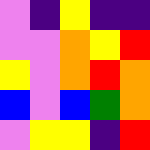[["violet", "indigo", "yellow", "indigo", "indigo"], ["violet", "violet", "orange", "yellow", "red"], ["yellow", "violet", "orange", "red", "orange"], ["blue", "violet", "blue", "green", "orange"], ["violet", "yellow", "yellow", "indigo", "red"]]